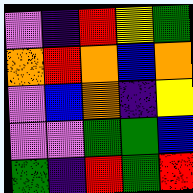[["violet", "indigo", "red", "yellow", "green"], ["orange", "red", "orange", "blue", "orange"], ["violet", "blue", "orange", "indigo", "yellow"], ["violet", "violet", "green", "green", "blue"], ["green", "indigo", "red", "green", "red"]]